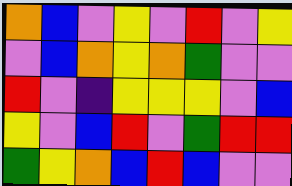[["orange", "blue", "violet", "yellow", "violet", "red", "violet", "yellow"], ["violet", "blue", "orange", "yellow", "orange", "green", "violet", "violet"], ["red", "violet", "indigo", "yellow", "yellow", "yellow", "violet", "blue"], ["yellow", "violet", "blue", "red", "violet", "green", "red", "red"], ["green", "yellow", "orange", "blue", "red", "blue", "violet", "violet"]]